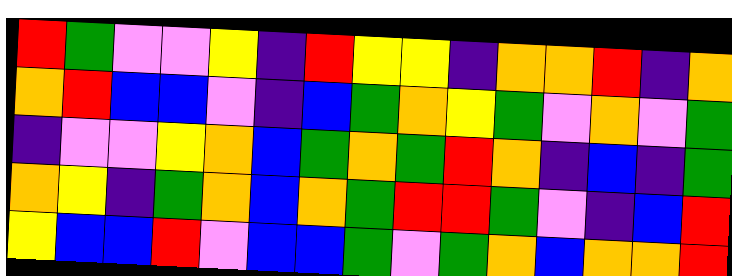[["red", "green", "violet", "violet", "yellow", "indigo", "red", "yellow", "yellow", "indigo", "orange", "orange", "red", "indigo", "orange"], ["orange", "red", "blue", "blue", "violet", "indigo", "blue", "green", "orange", "yellow", "green", "violet", "orange", "violet", "green"], ["indigo", "violet", "violet", "yellow", "orange", "blue", "green", "orange", "green", "red", "orange", "indigo", "blue", "indigo", "green"], ["orange", "yellow", "indigo", "green", "orange", "blue", "orange", "green", "red", "red", "green", "violet", "indigo", "blue", "red"], ["yellow", "blue", "blue", "red", "violet", "blue", "blue", "green", "violet", "green", "orange", "blue", "orange", "orange", "red"]]